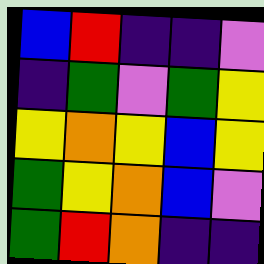[["blue", "red", "indigo", "indigo", "violet"], ["indigo", "green", "violet", "green", "yellow"], ["yellow", "orange", "yellow", "blue", "yellow"], ["green", "yellow", "orange", "blue", "violet"], ["green", "red", "orange", "indigo", "indigo"]]